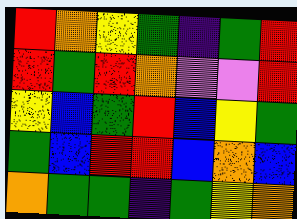[["red", "orange", "yellow", "green", "indigo", "green", "red"], ["red", "green", "red", "orange", "violet", "violet", "red"], ["yellow", "blue", "green", "red", "blue", "yellow", "green"], ["green", "blue", "red", "red", "blue", "orange", "blue"], ["orange", "green", "green", "indigo", "green", "yellow", "orange"]]